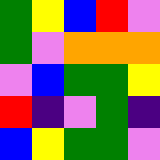[["green", "yellow", "blue", "red", "violet"], ["green", "violet", "orange", "orange", "orange"], ["violet", "blue", "green", "green", "yellow"], ["red", "indigo", "violet", "green", "indigo"], ["blue", "yellow", "green", "green", "violet"]]